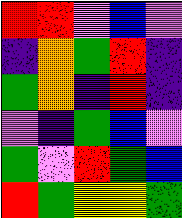[["red", "red", "violet", "blue", "violet"], ["indigo", "orange", "green", "red", "indigo"], ["green", "orange", "indigo", "red", "indigo"], ["violet", "indigo", "green", "blue", "violet"], ["green", "violet", "red", "green", "blue"], ["red", "green", "yellow", "yellow", "green"]]